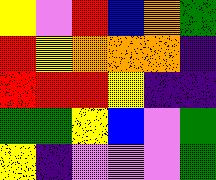[["yellow", "violet", "red", "blue", "orange", "green"], ["red", "yellow", "orange", "orange", "orange", "indigo"], ["red", "red", "red", "yellow", "indigo", "indigo"], ["green", "green", "yellow", "blue", "violet", "green"], ["yellow", "indigo", "violet", "violet", "violet", "green"]]